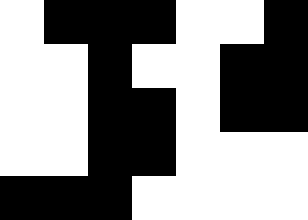[["white", "black", "black", "black", "white", "white", "black"], ["white", "white", "black", "white", "white", "black", "black"], ["white", "white", "black", "black", "white", "black", "black"], ["white", "white", "black", "black", "white", "white", "white"], ["black", "black", "black", "white", "white", "white", "white"]]